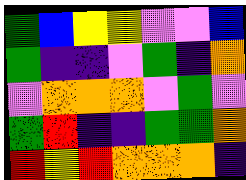[["green", "blue", "yellow", "yellow", "violet", "violet", "blue"], ["green", "indigo", "indigo", "violet", "green", "indigo", "orange"], ["violet", "orange", "orange", "orange", "violet", "green", "violet"], ["green", "red", "indigo", "indigo", "green", "green", "orange"], ["red", "yellow", "red", "orange", "orange", "orange", "indigo"]]